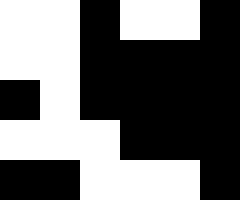[["white", "white", "black", "white", "white", "black"], ["white", "white", "black", "black", "black", "black"], ["black", "white", "black", "black", "black", "black"], ["white", "white", "white", "black", "black", "black"], ["black", "black", "white", "white", "white", "black"]]